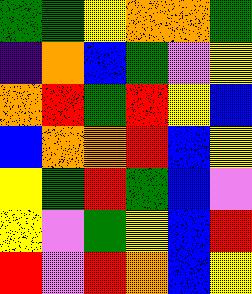[["green", "green", "yellow", "orange", "orange", "green"], ["indigo", "orange", "blue", "green", "violet", "yellow"], ["orange", "red", "green", "red", "yellow", "blue"], ["blue", "orange", "orange", "red", "blue", "yellow"], ["yellow", "green", "red", "green", "blue", "violet"], ["yellow", "violet", "green", "yellow", "blue", "red"], ["red", "violet", "red", "orange", "blue", "yellow"]]